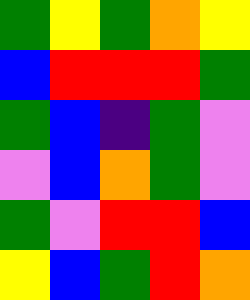[["green", "yellow", "green", "orange", "yellow"], ["blue", "red", "red", "red", "green"], ["green", "blue", "indigo", "green", "violet"], ["violet", "blue", "orange", "green", "violet"], ["green", "violet", "red", "red", "blue"], ["yellow", "blue", "green", "red", "orange"]]